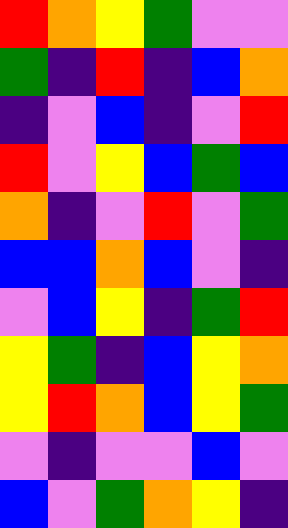[["red", "orange", "yellow", "green", "violet", "violet"], ["green", "indigo", "red", "indigo", "blue", "orange"], ["indigo", "violet", "blue", "indigo", "violet", "red"], ["red", "violet", "yellow", "blue", "green", "blue"], ["orange", "indigo", "violet", "red", "violet", "green"], ["blue", "blue", "orange", "blue", "violet", "indigo"], ["violet", "blue", "yellow", "indigo", "green", "red"], ["yellow", "green", "indigo", "blue", "yellow", "orange"], ["yellow", "red", "orange", "blue", "yellow", "green"], ["violet", "indigo", "violet", "violet", "blue", "violet"], ["blue", "violet", "green", "orange", "yellow", "indigo"]]